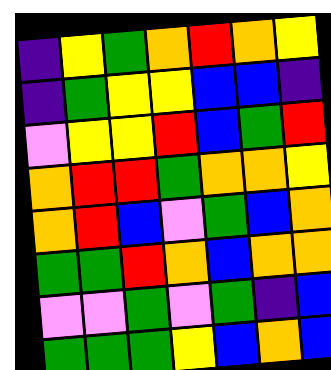[["indigo", "yellow", "green", "orange", "red", "orange", "yellow"], ["indigo", "green", "yellow", "yellow", "blue", "blue", "indigo"], ["violet", "yellow", "yellow", "red", "blue", "green", "red"], ["orange", "red", "red", "green", "orange", "orange", "yellow"], ["orange", "red", "blue", "violet", "green", "blue", "orange"], ["green", "green", "red", "orange", "blue", "orange", "orange"], ["violet", "violet", "green", "violet", "green", "indigo", "blue"], ["green", "green", "green", "yellow", "blue", "orange", "blue"]]